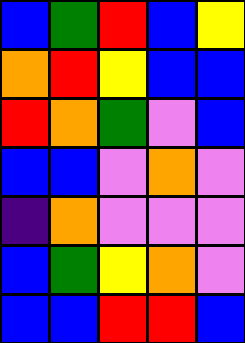[["blue", "green", "red", "blue", "yellow"], ["orange", "red", "yellow", "blue", "blue"], ["red", "orange", "green", "violet", "blue"], ["blue", "blue", "violet", "orange", "violet"], ["indigo", "orange", "violet", "violet", "violet"], ["blue", "green", "yellow", "orange", "violet"], ["blue", "blue", "red", "red", "blue"]]